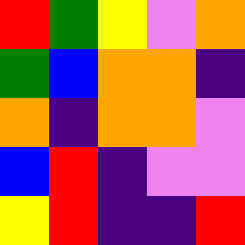[["red", "green", "yellow", "violet", "orange"], ["green", "blue", "orange", "orange", "indigo"], ["orange", "indigo", "orange", "orange", "violet"], ["blue", "red", "indigo", "violet", "violet"], ["yellow", "red", "indigo", "indigo", "red"]]